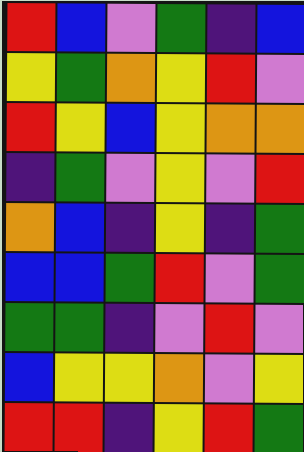[["red", "blue", "violet", "green", "indigo", "blue"], ["yellow", "green", "orange", "yellow", "red", "violet"], ["red", "yellow", "blue", "yellow", "orange", "orange"], ["indigo", "green", "violet", "yellow", "violet", "red"], ["orange", "blue", "indigo", "yellow", "indigo", "green"], ["blue", "blue", "green", "red", "violet", "green"], ["green", "green", "indigo", "violet", "red", "violet"], ["blue", "yellow", "yellow", "orange", "violet", "yellow"], ["red", "red", "indigo", "yellow", "red", "green"]]